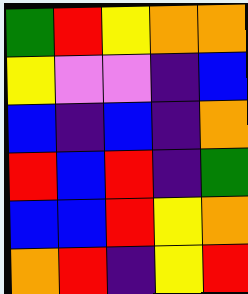[["green", "red", "yellow", "orange", "orange"], ["yellow", "violet", "violet", "indigo", "blue"], ["blue", "indigo", "blue", "indigo", "orange"], ["red", "blue", "red", "indigo", "green"], ["blue", "blue", "red", "yellow", "orange"], ["orange", "red", "indigo", "yellow", "red"]]